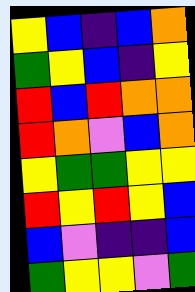[["yellow", "blue", "indigo", "blue", "orange"], ["green", "yellow", "blue", "indigo", "yellow"], ["red", "blue", "red", "orange", "orange"], ["red", "orange", "violet", "blue", "orange"], ["yellow", "green", "green", "yellow", "yellow"], ["red", "yellow", "red", "yellow", "blue"], ["blue", "violet", "indigo", "indigo", "blue"], ["green", "yellow", "yellow", "violet", "green"]]